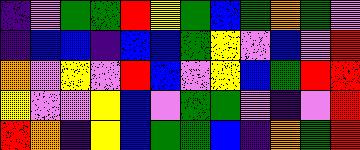[["indigo", "violet", "green", "green", "red", "yellow", "green", "blue", "green", "orange", "green", "violet"], ["indigo", "blue", "blue", "indigo", "blue", "blue", "green", "yellow", "violet", "blue", "violet", "red"], ["orange", "violet", "yellow", "violet", "red", "blue", "violet", "yellow", "blue", "green", "red", "red"], ["yellow", "violet", "violet", "yellow", "blue", "violet", "green", "green", "violet", "indigo", "violet", "red"], ["red", "orange", "indigo", "yellow", "blue", "green", "green", "blue", "indigo", "orange", "green", "red"]]